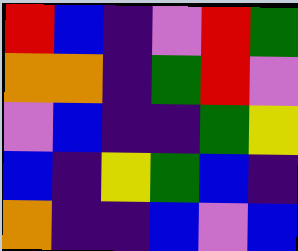[["red", "blue", "indigo", "violet", "red", "green"], ["orange", "orange", "indigo", "green", "red", "violet"], ["violet", "blue", "indigo", "indigo", "green", "yellow"], ["blue", "indigo", "yellow", "green", "blue", "indigo"], ["orange", "indigo", "indigo", "blue", "violet", "blue"]]